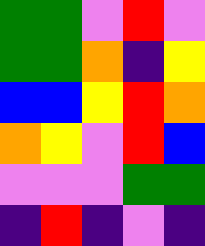[["green", "green", "violet", "red", "violet"], ["green", "green", "orange", "indigo", "yellow"], ["blue", "blue", "yellow", "red", "orange"], ["orange", "yellow", "violet", "red", "blue"], ["violet", "violet", "violet", "green", "green"], ["indigo", "red", "indigo", "violet", "indigo"]]